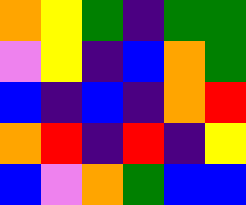[["orange", "yellow", "green", "indigo", "green", "green"], ["violet", "yellow", "indigo", "blue", "orange", "green"], ["blue", "indigo", "blue", "indigo", "orange", "red"], ["orange", "red", "indigo", "red", "indigo", "yellow"], ["blue", "violet", "orange", "green", "blue", "blue"]]